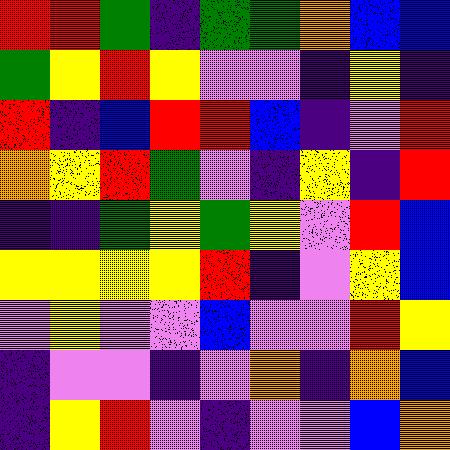[["red", "red", "green", "indigo", "green", "green", "orange", "blue", "blue"], ["green", "yellow", "red", "yellow", "violet", "violet", "indigo", "yellow", "indigo"], ["red", "indigo", "blue", "red", "red", "blue", "indigo", "violet", "red"], ["orange", "yellow", "red", "green", "violet", "indigo", "yellow", "indigo", "red"], ["indigo", "indigo", "green", "yellow", "green", "yellow", "violet", "red", "blue"], ["yellow", "yellow", "yellow", "yellow", "red", "indigo", "violet", "yellow", "blue"], ["violet", "yellow", "violet", "violet", "blue", "violet", "violet", "red", "yellow"], ["indigo", "violet", "violet", "indigo", "violet", "orange", "indigo", "orange", "blue"], ["indigo", "yellow", "red", "violet", "indigo", "violet", "violet", "blue", "orange"]]